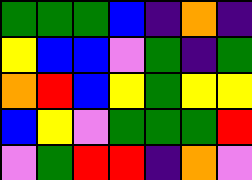[["green", "green", "green", "blue", "indigo", "orange", "indigo"], ["yellow", "blue", "blue", "violet", "green", "indigo", "green"], ["orange", "red", "blue", "yellow", "green", "yellow", "yellow"], ["blue", "yellow", "violet", "green", "green", "green", "red"], ["violet", "green", "red", "red", "indigo", "orange", "violet"]]